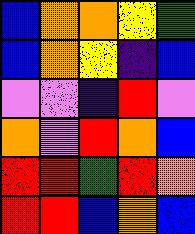[["blue", "orange", "orange", "yellow", "green"], ["blue", "orange", "yellow", "indigo", "blue"], ["violet", "violet", "indigo", "red", "violet"], ["orange", "violet", "red", "orange", "blue"], ["red", "red", "green", "red", "orange"], ["red", "red", "blue", "orange", "blue"]]